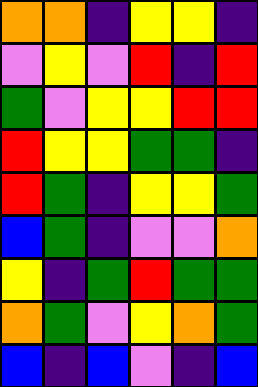[["orange", "orange", "indigo", "yellow", "yellow", "indigo"], ["violet", "yellow", "violet", "red", "indigo", "red"], ["green", "violet", "yellow", "yellow", "red", "red"], ["red", "yellow", "yellow", "green", "green", "indigo"], ["red", "green", "indigo", "yellow", "yellow", "green"], ["blue", "green", "indigo", "violet", "violet", "orange"], ["yellow", "indigo", "green", "red", "green", "green"], ["orange", "green", "violet", "yellow", "orange", "green"], ["blue", "indigo", "blue", "violet", "indigo", "blue"]]